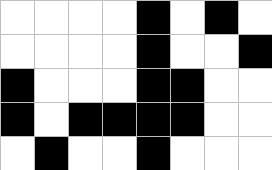[["white", "white", "white", "white", "black", "white", "black", "white"], ["white", "white", "white", "white", "black", "white", "white", "black"], ["black", "white", "white", "white", "black", "black", "white", "white"], ["black", "white", "black", "black", "black", "black", "white", "white"], ["white", "black", "white", "white", "black", "white", "white", "white"]]